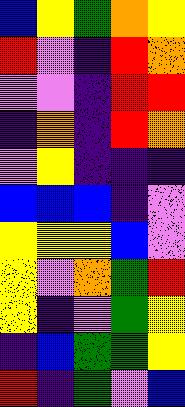[["blue", "yellow", "green", "orange", "yellow"], ["red", "violet", "indigo", "red", "orange"], ["violet", "violet", "indigo", "red", "red"], ["indigo", "orange", "indigo", "red", "orange"], ["violet", "yellow", "indigo", "indigo", "indigo"], ["blue", "blue", "blue", "indigo", "violet"], ["yellow", "yellow", "yellow", "blue", "violet"], ["yellow", "violet", "orange", "green", "red"], ["yellow", "indigo", "violet", "green", "yellow"], ["indigo", "blue", "green", "green", "yellow"], ["red", "indigo", "green", "violet", "blue"]]